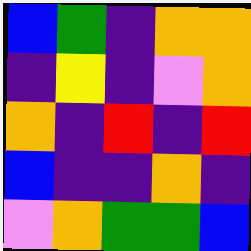[["blue", "green", "indigo", "orange", "orange"], ["indigo", "yellow", "indigo", "violet", "orange"], ["orange", "indigo", "red", "indigo", "red"], ["blue", "indigo", "indigo", "orange", "indigo"], ["violet", "orange", "green", "green", "blue"]]